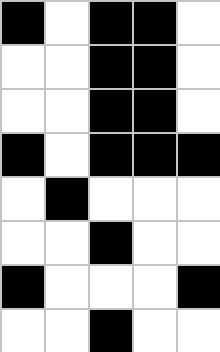[["black", "white", "black", "black", "white"], ["white", "white", "black", "black", "white"], ["white", "white", "black", "black", "white"], ["black", "white", "black", "black", "black"], ["white", "black", "white", "white", "white"], ["white", "white", "black", "white", "white"], ["black", "white", "white", "white", "black"], ["white", "white", "black", "white", "white"]]